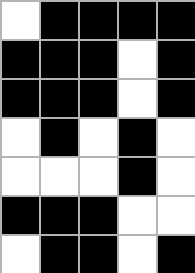[["white", "black", "black", "black", "black"], ["black", "black", "black", "white", "black"], ["black", "black", "black", "white", "black"], ["white", "black", "white", "black", "white"], ["white", "white", "white", "black", "white"], ["black", "black", "black", "white", "white"], ["white", "black", "black", "white", "black"]]